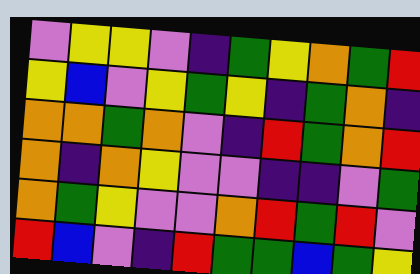[["violet", "yellow", "yellow", "violet", "indigo", "green", "yellow", "orange", "green", "red"], ["yellow", "blue", "violet", "yellow", "green", "yellow", "indigo", "green", "orange", "indigo"], ["orange", "orange", "green", "orange", "violet", "indigo", "red", "green", "orange", "red"], ["orange", "indigo", "orange", "yellow", "violet", "violet", "indigo", "indigo", "violet", "green"], ["orange", "green", "yellow", "violet", "violet", "orange", "red", "green", "red", "violet"], ["red", "blue", "violet", "indigo", "red", "green", "green", "blue", "green", "yellow"]]